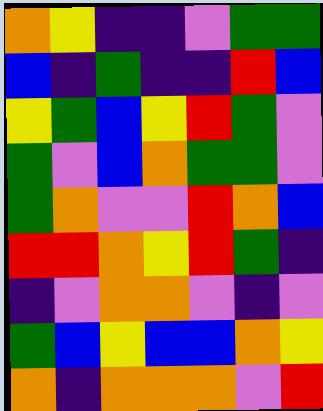[["orange", "yellow", "indigo", "indigo", "violet", "green", "green"], ["blue", "indigo", "green", "indigo", "indigo", "red", "blue"], ["yellow", "green", "blue", "yellow", "red", "green", "violet"], ["green", "violet", "blue", "orange", "green", "green", "violet"], ["green", "orange", "violet", "violet", "red", "orange", "blue"], ["red", "red", "orange", "yellow", "red", "green", "indigo"], ["indigo", "violet", "orange", "orange", "violet", "indigo", "violet"], ["green", "blue", "yellow", "blue", "blue", "orange", "yellow"], ["orange", "indigo", "orange", "orange", "orange", "violet", "red"]]